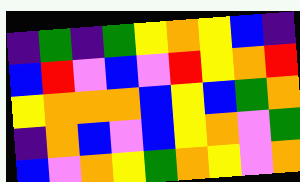[["indigo", "green", "indigo", "green", "yellow", "orange", "yellow", "blue", "indigo"], ["blue", "red", "violet", "blue", "violet", "red", "yellow", "orange", "red"], ["yellow", "orange", "orange", "orange", "blue", "yellow", "blue", "green", "orange"], ["indigo", "orange", "blue", "violet", "blue", "yellow", "orange", "violet", "green"], ["blue", "violet", "orange", "yellow", "green", "orange", "yellow", "violet", "orange"]]